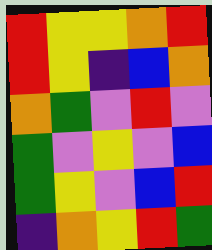[["red", "yellow", "yellow", "orange", "red"], ["red", "yellow", "indigo", "blue", "orange"], ["orange", "green", "violet", "red", "violet"], ["green", "violet", "yellow", "violet", "blue"], ["green", "yellow", "violet", "blue", "red"], ["indigo", "orange", "yellow", "red", "green"]]